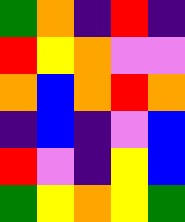[["green", "orange", "indigo", "red", "indigo"], ["red", "yellow", "orange", "violet", "violet"], ["orange", "blue", "orange", "red", "orange"], ["indigo", "blue", "indigo", "violet", "blue"], ["red", "violet", "indigo", "yellow", "blue"], ["green", "yellow", "orange", "yellow", "green"]]